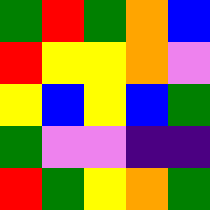[["green", "red", "green", "orange", "blue"], ["red", "yellow", "yellow", "orange", "violet"], ["yellow", "blue", "yellow", "blue", "green"], ["green", "violet", "violet", "indigo", "indigo"], ["red", "green", "yellow", "orange", "green"]]